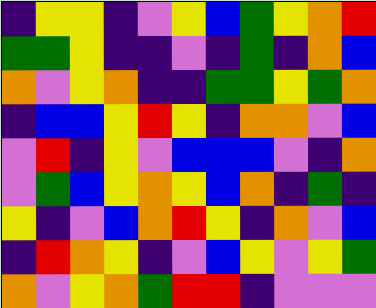[["indigo", "yellow", "yellow", "indigo", "violet", "yellow", "blue", "green", "yellow", "orange", "red"], ["green", "green", "yellow", "indigo", "indigo", "violet", "indigo", "green", "indigo", "orange", "blue"], ["orange", "violet", "yellow", "orange", "indigo", "indigo", "green", "green", "yellow", "green", "orange"], ["indigo", "blue", "blue", "yellow", "red", "yellow", "indigo", "orange", "orange", "violet", "blue"], ["violet", "red", "indigo", "yellow", "violet", "blue", "blue", "blue", "violet", "indigo", "orange"], ["violet", "green", "blue", "yellow", "orange", "yellow", "blue", "orange", "indigo", "green", "indigo"], ["yellow", "indigo", "violet", "blue", "orange", "red", "yellow", "indigo", "orange", "violet", "blue"], ["indigo", "red", "orange", "yellow", "indigo", "violet", "blue", "yellow", "violet", "yellow", "green"], ["orange", "violet", "yellow", "orange", "green", "red", "red", "indigo", "violet", "violet", "violet"]]